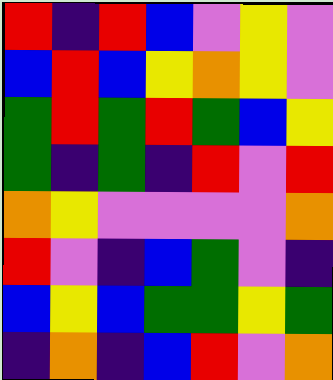[["red", "indigo", "red", "blue", "violet", "yellow", "violet"], ["blue", "red", "blue", "yellow", "orange", "yellow", "violet"], ["green", "red", "green", "red", "green", "blue", "yellow"], ["green", "indigo", "green", "indigo", "red", "violet", "red"], ["orange", "yellow", "violet", "violet", "violet", "violet", "orange"], ["red", "violet", "indigo", "blue", "green", "violet", "indigo"], ["blue", "yellow", "blue", "green", "green", "yellow", "green"], ["indigo", "orange", "indigo", "blue", "red", "violet", "orange"]]